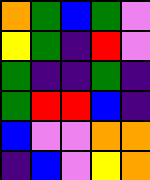[["orange", "green", "blue", "green", "violet"], ["yellow", "green", "indigo", "red", "violet"], ["green", "indigo", "indigo", "green", "indigo"], ["green", "red", "red", "blue", "indigo"], ["blue", "violet", "violet", "orange", "orange"], ["indigo", "blue", "violet", "yellow", "orange"]]